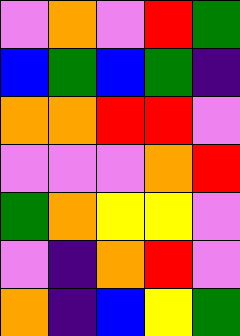[["violet", "orange", "violet", "red", "green"], ["blue", "green", "blue", "green", "indigo"], ["orange", "orange", "red", "red", "violet"], ["violet", "violet", "violet", "orange", "red"], ["green", "orange", "yellow", "yellow", "violet"], ["violet", "indigo", "orange", "red", "violet"], ["orange", "indigo", "blue", "yellow", "green"]]